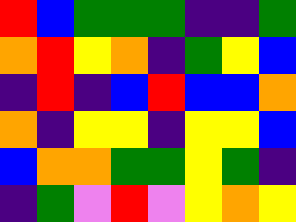[["red", "blue", "green", "green", "green", "indigo", "indigo", "green"], ["orange", "red", "yellow", "orange", "indigo", "green", "yellow", "blue"], ["indigo", "red", "indigo", "blue", "red", "blue", "blue", "orange"], ["orange", "indigo", "yellow", "yellow", "indigo", "yellow", "yellow", "blue"], ["blue", "orange", "orange", "green", "green", "yellow", "green", "indigo"], ["indigo", "green", "violet", "red", "violet", "yellow", "orange", "yellow"]]